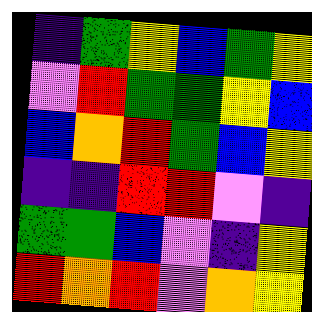[["indigo", "green", "yellow", "blue", "green", "yellow"], ["violet", "red", "green", "green", "yellow", "blue"], ["blue", "orange", "red", "green", "blue", "yellow"], ["indigo", "indigo", "red", "red", "violet", "indigo"], ["green", "green", "blue", "violet", "indigo", "yellow"], ["red", "orange", "red", "violet", "orange", "yellow"]]